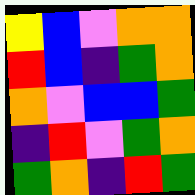[["yellow", "blue", "violet", "orange", "orange"], ["red", "blue", "indigo", "green", "orange"], ["orange", "violet", "blue", "blue", "green"], ["indigo", "red", "violet", "green", "orange"], ["green", "orange", "indigo", "red", "green"]]